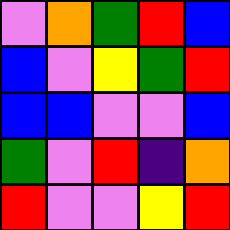[["violet", "orange", "green", "red", "blue"], ["blue", "violet", "yellow", "green", "red"], ["blue", "blue", "violet", "violet", "blue"], ["green", "violet", "red", "indigo", "orange"], ["red", "violet", "violet", "yellow", "red"]]